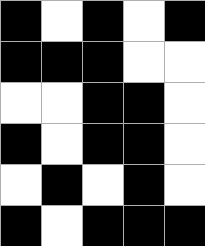[["black", "white", "black", "white", "black"], ["black", "black", "black", "white", "white"], ["white", "white", "black", "black", "white"], ["black", "white", "black", "black", "white"], ["white", "black", "white", "black", "white"], ["black", "white", "black", "black", "black"]]